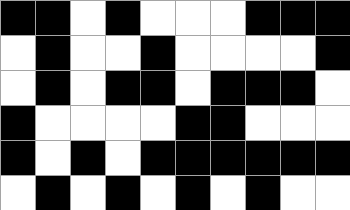[["black", "black", "white", "black", "white", "white", "white", "black", "black", "black"], ["white", "black", "white", "white", "black", "white", "white", "white", "white", "black"], ["white", "black", "white", "black", "black", "white", "black", "black", "black", "white"], ["black", "white", "white", "white", "white", "black", "black", "white", "white", "white"], ["black", "white", "black", "white", "black", "black", "black", "black", "black", "black"], ["white", "black", "white", "black", "white", "black", "white", "black", "white", "white"]]